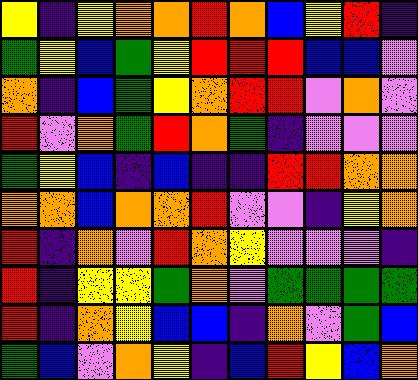[["yellow", "indigo", "yellow", "orange", "orange", "red", "orange", "blue", "yellow", "red", "indigo"], ["green", "yellow", "blue", "green", "yellow", "red", "red", "red", "blue", "blue", "violet"], ["orange", "indigo", "blue", "green", "yellow", "orange", "red", "red", "violet", "orange", "violet"], ["red", "violet", "orange", "green", "red", "orange", "green", "indigo", "violet", "violet", "violet"], ["green", "yellow", "blue", "indigo", "blue", "indigo", "indigo", "red", "red", "orange", "orange"], ["orange", "orange", "blue", "orange", "orange", "red", "violet", "violet", "indigo", "yellow", "orange"], ["red", "indigo", "orange", "violet", "red", "orange", "yellow", "violet", "violet", "violet", "indigo"], ["red", "indigo", "yellow", "yellow", "green", "orange", "violet", "green", "green", "green", "green"], ["red", "indigo", "orange", "yellow", "blue", "blue", "indigo", "orange", "violet", "green", "blue"], ["green", "blue", "violet", "orange", "yellow", "indigo", "blue", "red", "yellow", "blue", "orange"]]